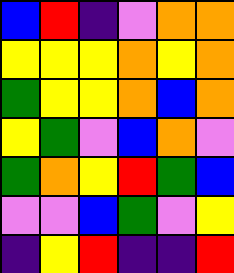[["blue", "red", "indigo", "violet", "orange", "orange"], ["yellow", "yellow", "yellow", "orange", "yellow", "orange"], ["green", "yellow", "yellow", "orange", "blue", "orange"], ["yellow", "green", "violet", "blue", "orange", "violet"], ["green", "orange", "yellow", "red", "green", "blue"], ["violet", "violet", "blue", "green", "violet", "yellow"], ["indigo", "yellow", "red", "indigo", "indigo", "red"]]